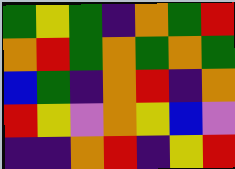[["green", "yellow", "green", "indigo", "orange", "green", "red"], ["orange", "red", "green", "orange", "green", "orange", "green"], ["blue", "green", "indigo", "orange", "red", "indigo", "orange"], ["red", "yellow", "violet", "orange", "yellow", "blue", "violet"], ["indigo", "indigo", "orange", "red", "indigo", "yellow", "red"]]